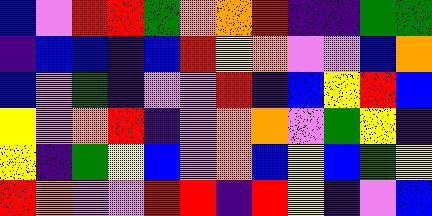[["blue", "violet", "red", "red", "green", "orange", "orange", "red", "indigo", "indigo", "green", "green"], ["indigo", "blue", "blue", "indigo", "blue", "red", "yellow", "orange", "violet", "violet", "blue", "orange"], ["blue", "violet", "green", "indigo", "violet", "violet", "red", "indigo", "blue", "yellow", "red", "blue"], ["yellow", "violet", "orange", "red", "indigo", "violet", "orange", "orange", "violet", "green", "yellow", "indigo"], ["yellow", "indigo", "green", "yellow", "blue", "violet", "orange", "blue", "yellow", "blue", "green", "yellow"], ["red", "orange", "violet", "violet", "red", "red", "indigo", "red", "yellow", "indigo", "violet", "blue"]]